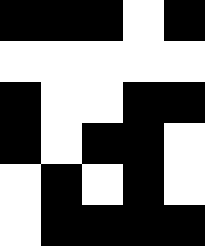[["black", "black", "black", "white", "black"], ["white", "white", "white", "white", "white"], ["black", "white", "white", "black", "black"], ["black", "white", "black", "black", "white"], ["white", "black", "white", "black", "white"], ["white", "black", "black", "black", "black"]]